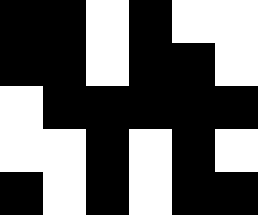[["black", "black", "white", "black", "white", "white"], ["black", "black", "white", "black", "black", "white"], ["white", "black", "black", "black", "black", "black"], ["white", "white", "black", "white", "black", "white"], ["black", "white", "black", "white", "black", "black"]]